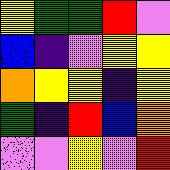[["yellow", "green", "green", "red", "violet"], ["blue", "indigo", "violet", "yellow", "yellow"], ["orange", "yellow", "yellow", "indigo", "yellow"], ["green", "indigo", "red", "blue", "orange"], ["violet", "violet", "yellow", "violet", "red"]]